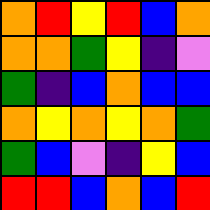[["orange", "red", "yellow", "red", "blue", "orange"], ["orange", "orange", "green", "yellow", "indigo", "violet"], ["green", "indigo", "blue", "orange", "blue", "blue"], ["orange", "yellow", "orange", "yellow", "orange", "green"], ["green", "blue", "violet", "indigo", "yellow", "blue"], ["red", "red", "blue", "orange", "blue", "red"]]